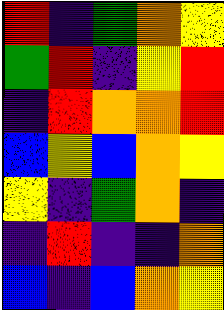[["red", "indigo", "green", "orange", "yellow"], ["green", "red", "indigo", "yellow", "red"], ["indigo", "red", "orange", "orange", "red"], ["blue", "yellow", "blue", "orange", "yellow"], ["yellow", "indigo", "green", "orange", "indigo"], ["indigo", "red", "indigo", "indigo", "orange"], ["blue", "indigo", "blue", "orange", "yellow"]]